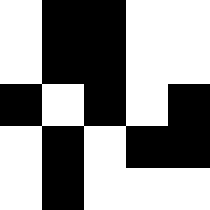[["white", "black", "black", "white", "white"], ["white", "black", "black", "white", "white"], ["black", "white", "black", "white", "black"], ["white", "black", "white", "black", "black"], ["white", "black", "white", "white", "white"]]